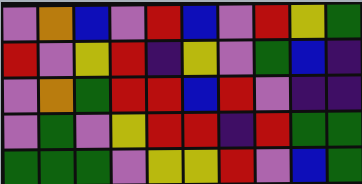[["violet", "orange", "blue", "violet", "red", "blue", "violet", "red", "yellow", "green"], ["red", "violet", "yellow", "red", "indigo", "yellow", "violet", "green", "blue", "indigo"], ["violet", "orange", "green", "red", "red", "blue", "red", "violet", "indigo", "indigo"], ["violet", "green", "violet", "yellow", "red", "red", "indigo", "red", "green", "green"], ["green", "green", "green", "violet", "yellow", "yellow", "red", "violet", "blue", "green"]]